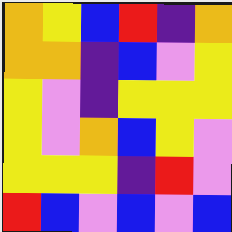[["orange", "yellow", "blue", "red", "indigo", "orange"], ["orange", "orange", "indigo", "blue", "violet", "yellow"], ["yellow", "violet", "indigo", "yellow", "yellow", "yellow"], ["yellow", "violet", "orange", "blue", "yellow", "violet"], ["yellow", "yellow", "yellow", "indigo", "red", "violet"], ["red", "blue", "violet", "blue", "violet", "blue"]]